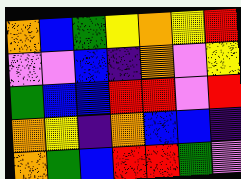[["orange", "blue", "green", "yellow", "orange", "yellow", "red"], ["violet", "violet", "blue", "indigo", "orange", "violet", "yellow"], ["green", "blue", "blue", "red", "red", "violet", "red"], ["orange", "yellow", "indigo", "orange", "blue", "blue", "indigo"], ["orange", "green", "blue", "red", "red", "green", "violet"]]